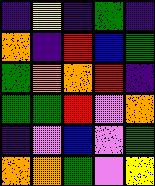[["indigo", "yellow", "indigo", "green", "indigo"], ["orange", "indigo", "red", "blue", "green"], ["green", "orange", "orange", "red", "indigo"], ["green", "green", "red", "violet", "orange"], ["indigo", "violet", "blue", "violet", "green"], ["orange", "orange", "green", "violet", "yellow"]]